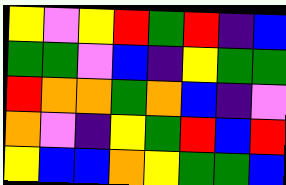[["yellow", "violet", "yellow", "red", "green", "red", "indigo", "blue"], ["green", "green", "violet", "blue", "indigo", "yellow", "green", "green"], ["red", "orange", "orange", "green", "orange", "blue", "indigo", "violet"], ["orange", "violet", "indigo", "yellow", "green", "red", "blue", "red"], ["yellow", "blue", "blue", "orange", "yellow", "green", "green", "blue"]]